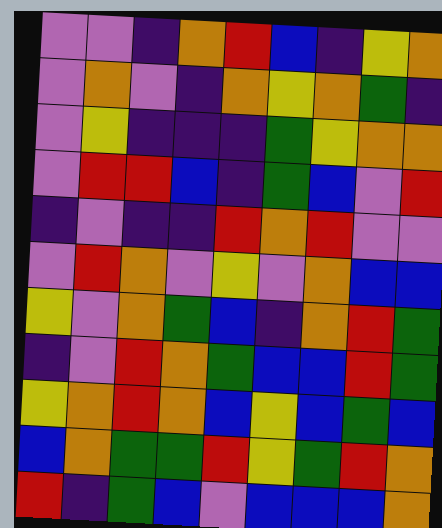[["violet", "violet", "indigo", "orange", "red", "blue", "indigo", "yellow", "orange"], ["violet", "orange", "violet", "indigo", "orange", "yellow", "orange", "green", "indigo"], ["violet", "yellow", "indigo", "indigo", "indigo", "green", "yellow", "orange", "orange"], ["violet", "red", "red", "blue", "indigo", "green", "blue", "violet", "red"], ["indigo", "violet", "indigo", "indigo", "red", "orange", "red", "violet", "violet"], ["violet", "red", "orange", "violet", "yellow", "violet", "orange", "blue", "blue"], ["yellow", "violet", "orange", "green", "blue", "indigo", "orange", "red", "green"], ["indigo", "violet", "red", "orange", "green", "blue", "blue", "red", "green"], ["yellow", "orange", "red", "orange", "blue", "yellow", "blue", "green", "blue"], ["blue", "orange", "green", "green", "red", "yellow", "green", "red", "orange"], ["red", "indigo", "green", "blue", "violet", "blue", "blue", "blue", "orange"]]